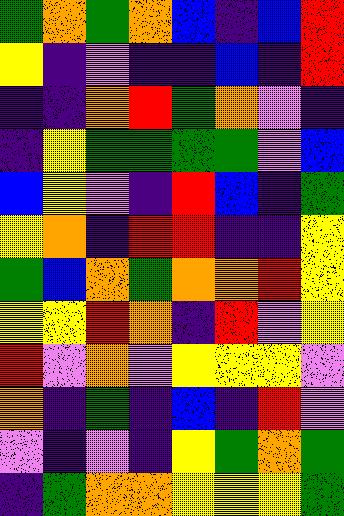[["green", "orange", "green", "orange", "blue", "indigo", "blue", "red"], ["yellow", "indigo", "violet", "indigo", "indigo", "blue", "indigo", "red"], ["indigo", "indigo", "orange", "red", "green", "orange", "violet", "indigo"], ["indigo", "yellow", "green", "green", "green", "green", "violet", "blue"], ["blue", "yellow", "violet", "indigo", "red", "blue", "indigo", "green"], ["yellow", "orange", "indigo", "red", "red", "indigo", "indigo", "yellow"], ["green", "blue", "orange", "green", "orange", "orange", "red", "yellow"], ["yellow", "yellow", "red", "orange", "indigo", "red", "violet", "yellow"], ["red", "violet", "orange", "violet", "yellow", "yellow", "yellow", "violet"], ["orange", "indigo", "green", "indigo", "blue", "indigo", "red", "violet"], ["violet", "indigo", "violet", "indigo", "yellow", "green", "orange", "green"], ["indigo", "green", "orange", "orange", "yellow", "yellow", "yellow", "green"]]